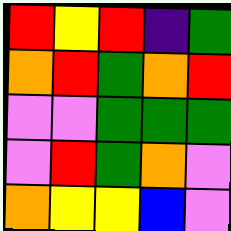[["red", "yellow", "red", "indigo", "green"], ["orange", "red", "green", "orange", "red"], ["violet", "violet", "green", "green", "green"], ["violet", "red", "green", "orange", "violet"], ["orange", "yellow", "yellow", "blue", "violet"]]